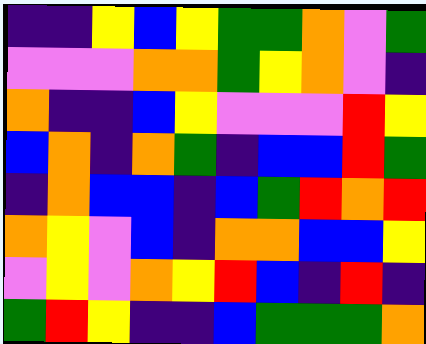[["indigo", "indigo", "yellow", "blue", "yellow", "green", "green", "orange", "violet", "green"], ["violet", "violet", "violet", "orange", "orange", "green", "yellow", "orange", "violet", "indigo"], ["orange", "indigo", "indigo", "blue", "yellow", "violet", "violet", "violet", "red", "yellow"], ["blue", "orange", "indigo", "orange", "green", "indigo", "blue", "blue", "red", "green"], ["indigo", "orange", "blue", "blue", "indigo", "blue", "green", "red", "orange", "red"], ["orange", "yellow", "violet", "blue", "indigo", "orange", "orange", "blue", "blue", "yellow"], ["violet", "yellow", "violet", "orange", "yellow", "red", "blue", "indigo", "red", "indigo"], ["green", "red", "yellow", "indigo", "indigo", "blue", "green", "green", "green", "orange"]]